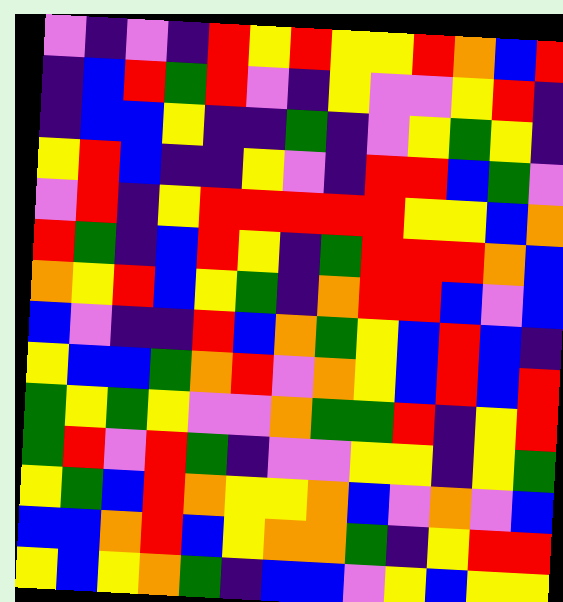[["violet", "indigo", "violet", "indigo", "red", "yellow", "red", "yellow", "yellow", "red", "orange", "blue", "red"], ["indigo", "blue", "red", "green", "red", "violet", "indigo", "yellow", "violet", "violet", "yellow", "red", "indigo"], ["indigo", "blue", "blue", "yellow", "indigo", "indigo", "green", "indigo", "violet", "yellow", "green", "yellow", "indigo"], ["yellow", "red", "blue", "indigo", "indigo", "yellow", "violet", "indigo", "red", "red", "blue", "green", "violet"], ["violet", "red", "indigo", "yellow", "red", "red", "red", "red", "red", "yellow", "yellow", "blue", "orange"], ["red", "green", "indigo", "blue", "red", "yellow", "indigo", "green", "red", "red", "red", "orange", "blue"], ["orange", "yellow", "red", "blue", "yellow", "green", "indigo", "orange", "red", "red", "blue", "violet", "blue"], ["blue", "violet", "indigo", "indigo", "red", "blue", "orange", "green", "yellow", "blue", "red", "blue", "indigo"], ["yellow", "blue", "blue", "green", "orange", "red", "violet", "orange", "yellow", "blue", "red", "blue", "red"], ["green", "yellow", "green", "yellow", "violet", "violet", "orange", "green", "green", "red", "indigo", "yellow", "red"], ["green", "red", "violet", "red", "green", "indigo", "violet", "violet", "yellow", "yellow", "indigo", "yellow", "green"], ["yellow", "green", "blue", "red", "orange", "yellow", "yellow", "orange", "blue", "violet", "orange", "violet", "blue"], ["blue", "blue", "orange", "red", "blue", "yellow", "orange", "orange", "green", "indigo", "yellow", "red", "red"], ["yellow", "blue", "yellow", "orange", "green", "indigo", "blue", "blue", "violet", "yellow", "blue", "yellow", "yellow"]]